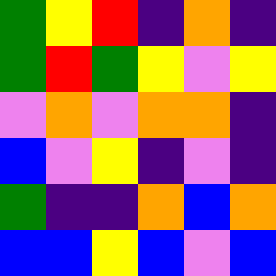[["green", "yellow", "red", "indigo", "orange", "indigo"], ["green", "red", "green", "yellow", "violet", "yellow"], ["violet", "orange", "violet", "orange", "orange", "indigo"], ["blue", "violet", "yellow", "indigo", "violet", "indigo"], ["green", "indigo", "indigo", "orange", "blue", "orange"], ["blue", "blue", "yellow", "blue", "violet", "blue"]]